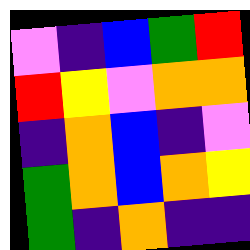[["violet", "indigo", "blue", "green", "red"], ["red", "yellow", "violet", "orange", "orange"], ["indigo", "orange", "blue", "indigo", "violet"], ["green", "orange", "blue", "orange", "yellow"], ["green", "indigo", "orange", "indigo", "indigo"]]